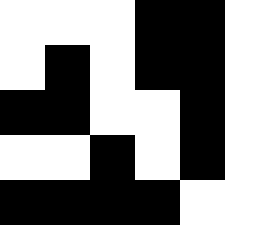[["white", "white", "white", "black", "black", "white"], ["white", "black", "white", "black", "black", "white"], ["black", "black", "white", "white", "black", "white"], ["white", "white", "black", "white", "black", "white"], ["black", "black", "black", "black", "white", "white"]]